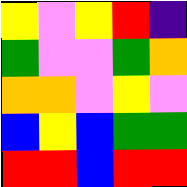[["yellow", "violet", "yellow", "red", "indigo"], ["green", "violet", "violet", "green", "orange"], ["orange", "orange", "violet", "yellow", "violet"], ["blue", "yellow", "blue", "green", "green"], ["red", "red", "blue", "red", "red"]]